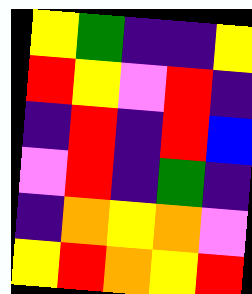[["yellow", "green", "indigo", "indigo", "yellow"], ["red", "yellow", "violet", "red", "indigo"], ["indigo", "red", "indigo", "red", "blue"], ["violet", "red", "indigo", "green", "indigo"], ["indigo", "orange", "yellow", "orange", "violet"], ["yellow", "red", "orange", "yellow", "red"]]